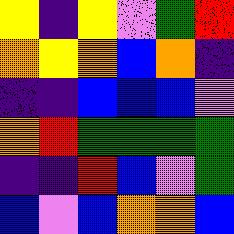[["yellow", "indigo", "yellow", "violet", "green", "red"], ["orange", "yellow", "orange", "blue", "orange", "indigo"], ["indigo", "indigo", "blue", "blue", "blue", "violet"], ["orange", "red", "green", "green", "green", "green"], ["indigo", "indigo", "red", "blue", "violet", "green"], ["blue", "violet", "blue", "orange", "orange", "blue"]]